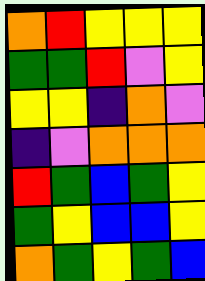[["orange", "red", "yellow", "yellow", "yellow"], ["green", "green", "red", "violet", "yellow"], ["yellow", "yellow", "indigo", "orange", "violet"], ["indigo", "violet", "orange", "orange", "orange"], ["red", "green", "blue", "green", "yellow"], ["green", "yellow", "blue", "blue", "yellow"], ["orange", "green", "yellow", "green", "blue"]]